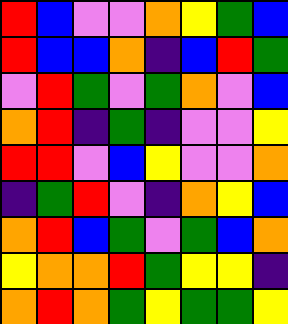[["red", "blue", "violet", "violet", "orange", "yellow", "green", "blue"], ["red", "blue", "blue", "orange", "indigo", "blue", "red", "green"], ["violet", "red", "green", "violet", "green", "orange", "violet", "blue"], ["orange", "red", "indigo", "green", "indigo", "violet", "violet", "yellow"], ["red", "red", "violet", "blue", "yellow", "violet", "violet", "orange"], ["indigo", "green", "red", "violet", "indigo", "orange", "yellow", "blue"], ["orange", "red", "blue", "green", "violet", "green", "blue", "orange"], ["yellow", "orange", "orange", "red", "green", "yellow", "yellow", "indigo"], ["orange", "red", "orange", "green", "yellow", "green", "green", "yellow"]]